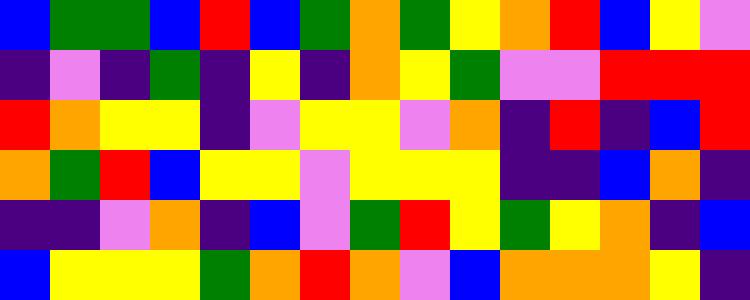[["blue", "green", "green", "blue", "red", "blue", "green", "orange", "green", "yellow", "orange", "red", "blue", "yellow", "violet"], ["indigo", "violet", "indigo", "green", "indigo", "yellow", "indigo", "orange", "yellow", "green", "violet", "violet", "red", "red", "red"], ["red", "orange", "yellow", "yellow", "indigo", "violet", "yellow", "yellow", "violet", "orange", "indigo", "red", "indigo", "blue", "red"], ["orange", "green", "red", "blue", "yellow", "yellow", "violet", "yellow", "yellow", "yellow", "indigo", "indigo", "blue", "orange", "indigo"], ["indigo", "indigo", "violet", "orange", "indigo", "blue", "violet", "green", "red", "yellow", "green", "yellow", "orange", "indigo", "blue"], ["blue", "yellow", "yellow", "yellow", "green", "orange", "red", "orange", "violet", "blue", "orange", "orange", "orange", "yellow", "indigo"]]